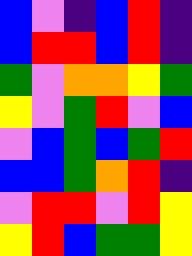[["blue", "violet", "indigo", "blue", "red", "indigo"], ["blue", "red", "red", "blue", "red", "indigo"], ["green", "violet", "orange", "orange", "yellow", "green"], ["yellow", "violet", "green", "red", "violet", "blue"], ["violet", "blue", "green", "blue", "green", "red"], ["blue", "blue", "green", "orange", "red", "indigo"], ["violet", "red", "red", "violet", "red", "yellow"], ["yellow", "red", "blue", "green", "green", "yellow"]]